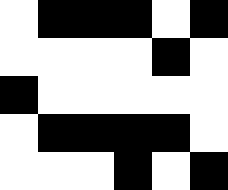[["white", "black", "black", "black", "white", "black"], ["white", "white", "white", "white", "black", "white"], ["black", "white", "white", "white", "white", "white"], ["white", "black", "black", "black", "black", "white"], ["white", "white", "white", "black", "white", "black"]]